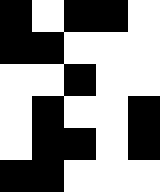[["black", "white", "black", "black", "white"], ["black", "black", "white", "white", "white"], ["white", "white", "black", "white", "white"], ["white", "black", "white", "white", "black"], ["white", "black", "black", "white", "black"], ["black", "black", "white", "white", "white"]]